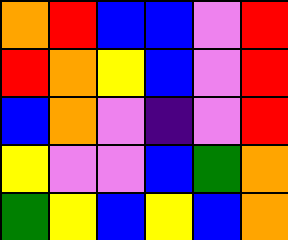[["orange", "red", "blue", "blue", "violet", "red"], ["red", "orange", "yellow", "blue", "violet", "red"], ["blue", "orange", "violet", "indigo", "violet", "red"], ["yellow", "violet", "violet", "blue", "green", "orange"], ["green", "yellow", "blue", "yellow", "blue", "orange"]]